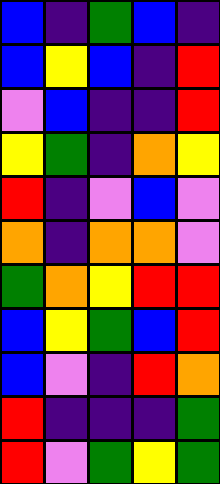[["blue", "indigo", "green", "blue", "indigo"], ["blue", "yellow", "blue", "indigo", "red"], ["violet", "blue", "indigo", "indigo", "red"], ["yellow", "green", "indigo", "orange", "yellow"], ["red", "indigo", "violet", "blue", "violet"], ["orange", "indigo", "orange", "orange", "violet"], ["green", "orange", "yellow", "red", "red"], ["blue", "yellow", "green", "blue", "red"], ["blue", "violet", "indigo", "red", "orange"], ["red", "indigo", "indigo", "indigo", "green"], ["red", "violet", "green", "yellow", "green"]]